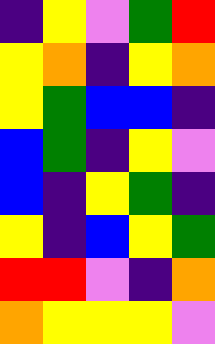[["indigo", "yellow", "violet", "green", "red"], ["yellow", "orange", "indigo", "yellow", "orange"], ["yellow", "green", "blue", "blue", "indigo"], ["blue", "green", "indigo", "yellow", "violet"], ["blue", "indigo", "yellow", "green", "indigo"], ["yellow", "indigo", "blue", "yellow", "green"], ["red", "red", "violet", "indigo", "orange"], ["orange", "yellow", "yellow", "yellow", "violet"]]